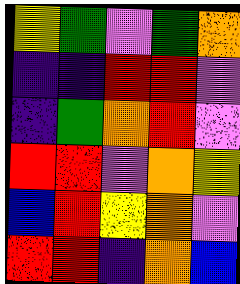[["yellow", "green", "violet", "green", "orange"], ["indigo", "indigo", "red", "red", "violet"], ["indigo", "green", "orange", "red", "violet"], ["red", "red", "violet", "orange", "yellow"], ["blue", "red", "yellow", "orange", "violet"], ["red", "red", "indigo", "orange", "blue"]]